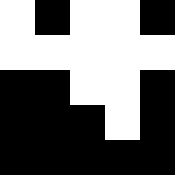[["white", "black", "white", "white", "black"], ["white", "white", "white", "white", "white"], ["black", "black", "white", "white", "black"], ["black", "black", "black", "white", "black"], ["black", "black", "black", "black", "black"]]